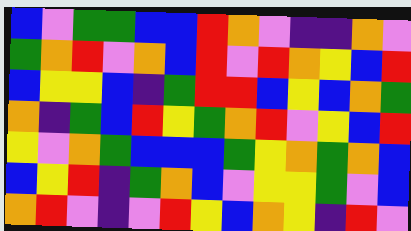[["blue", "violet", "green", "green", "blue", "blue", "red", "orange", "violet", "indigo", "indigo", "orange", "violet"], ["green", "orange", "red", "violet", "orange", "blue", "red", "violet", "red", "orange", "yellow", "blue", "red"], ["blue", "yellow", "yellow", "blue", "indigo", "green", "red", "red", "blue", "yellow", "blue", "orange", "green"], ["orange", "indigo", "green", "blue", "red", "yellow", "green", "orange", "red", "violet", "yellow", "blue", "red"], ["yellow", "violet", "orange", "green", "blue", "blue", "blue", "green", "yellow", "orange", "green", "orange", "blue"], ["blue", "yellow", "red", "indigo", "green", "orange", "blue", "violet", "yellow", "yellow", "green", "violet", "blue"], ["orange", "red", "violet", "indigo", "violet", "red", "yellow", "blue", "orange", "yellow", "indigo", "red", "violet"]]